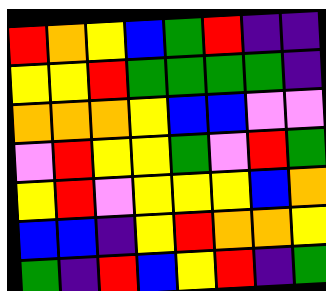[["red", "orange", "yellow", "blue", "green", "red", "indigo", "indigo"], ["yellow", "yellow", "red", "green", "green", "green", "green", "indigo"], ["orange", "orange", "orange", "yellow", "blue", "blue", "violet", "violet"], ["violet", "red", "yellow", "yellow", "green", "violet", "red", "green"], ["yellow", "red", "violet", "yellow", "yellow", "yellow", "blue", "orange"], ["blue", "blue", "indigo", "yellow", "red", "orange", "orange", "yellow"], ["green", "indigo", "red", "blue", "yellow", "red", "indigo", "green"]]